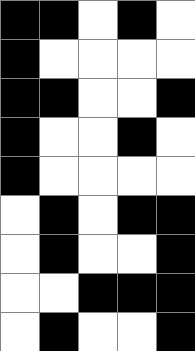[["black", "black", "white", "black", "white"], ["black", "white", "white", "white", "white"], ["black", "black", "white", "white", "black"], ["black", "white", "white", "black", "white"], ["black", "white", "white", "white", "white"], ["white", "black", "white", "black", "black"], ["white", "black", "white", "white", "black"], ["white", "white", "black", "black", "black"], ["white", "black", "white", "white", "black"]]